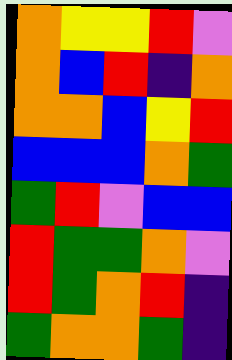[["orange", "yellow", "yellow", "red", "violet"], ["orange", "blue", "red", "indigo", "orange"], ["orange", "orange", "blue", "yellow", "red"], ["blue", "blue", "blue", "orange", "green"], ["green", "red", "violet", "blue", "blue"], ["red", "green", "green", "orange", "violet"], ["red", "green", "orange", "red", "indigo"], ["green", "orange", "orange", "green", "indigo"]]